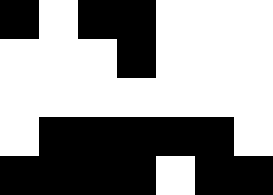[["black", "white", "black", "black", "white", "white", "white"], ["white", "white", "white", "black", "white", "white", "white"], ["white", "white", "white", "white", "white", "white", "white"], ["white", "black", "black", "black", "black", "black", "white"], ["black", "black", "black", "black", "white", "black", "black"]]